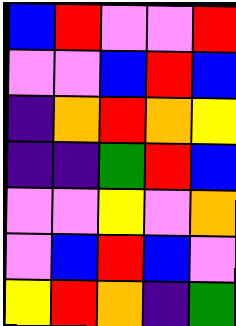[["blue", "red", "violet", "violet", "red"], ["violet", "violet", "blue", "red", "blue"], ["indigo", "orange", "red", "orange", "yellow"], ["indigo", "indigo", "green", "red", "blue"], ["violet", "violet", "yellow", "violet", "orange"], ["violet", "blue", "red", "blue", "violet"], ["yellow", "red", "orange", "indigo", "green"]]